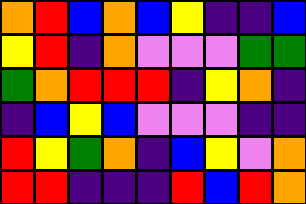[["orange", "red", "blue", "orange", "blue", "yellow", "indigo", "indigo", "blue"], ["yellow", "red", "indigo", "orange", "violet", "violet", "violet", "green", "green"], ["green", "orange", "red", "red", "red", "indigo", "yellow", "orange", "indigo"], ["indigo", "blue", "yellow", "blue", "violet", "violet", "violet", "indigo", "indigo"], ["red", "yellow", "green", "orange", "indigo", "blue", "yellow", "violet", "orange"], ["red", "red", "indigo", "indigo", "indigo", "red", "blue", "red", "orange"]]